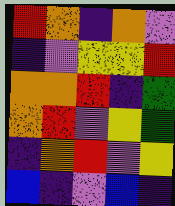[["red", "orange", "indigo", "orange", "violet"], ["indigo", "violet", "yellow", "yellow", "red"], ["orange", "orange", "red", "indigo", "green"], ["orange", "red", "violet", "yellow", "green"], ["indigo", "orange", "red", "violet", "yellow"], ["blue", "indigo", "violet", "blue", "indigo"]]